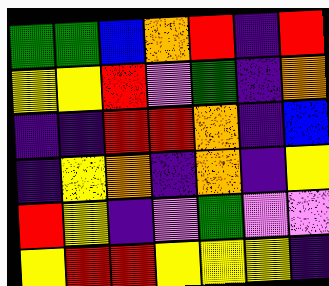[["green", "green", "blue", "orange", "red", "indigo", "red"], ["yellow", "yellow", "red", "violet", "green", "indigo", "orange"], ["indigo", "indigo", "red", "red", "orange", "indigo", "blue"], ["indigo", "yellow", "orange", "indigo", "orange", "indigo", "yellow"], ["red", "yellow", "indigo", "violet", "green", "violet", "violet"], ["yellow", "red", "red", "yellow", "yellow", "yellow", "indigo"]]